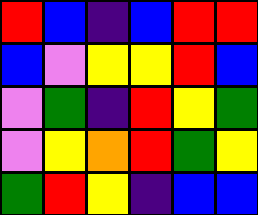[["red", "blue", "indigo", "blue", "red", "red"], ["blue", "violet", "yellow", "yellow", "red", "blue"], ["violet", "green", "indigo", "red", "yellow", "green"], ["violet", "yellow", "orange", "red", "green", "yellow"], ["green", "red", "yellow", "indigo", "blue", "blue"]]